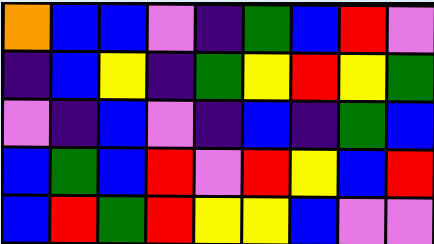[["orange", "blue", "blue", "violet", "indigo", "green", "blue", "red", "violet"], ["indigo", "blue", "yellow", "indigo", "green", "yellow", "red", "yellow", "green"], ["violet", "indigo", "blue", "violet", "indigo", "blue", "indigo", "green", "blue"], ["blue", "green", "blue", "red", "violet", "red", "yellow", "blue", "red"], ["blue", "red", "green", "red", "yellow", "yellow", "blue", "violet", "violet"]]